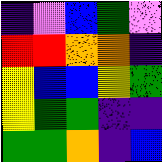[["indigo", "violet", "blue", "green", "violet"], ["red", "red", "orange", "orange", "indigo"], ["yellow", "blue", "blue", "yellow", "green"], ["yellow", "green", "green", "indigo", "indigo"], ["green", "green", "orange", "indigo", "blue"]]